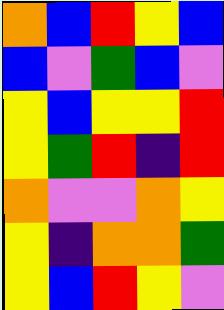[["orange", "blue", "red", "yellow", "blue"], ["blue", "violet", "green", "blue", "violet"], ["yellow", "blue", "yellow", "yellow", "red"], ["yellow", "green", "red", "indigo", "red"], ["orange", "violet", "violet", "orange", "yellow"], ["yellow", "indigo", "orange", "orange", "green"], ["yellow", "blue", "red", "yellow", "violet"]]